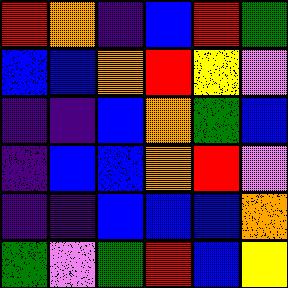[["red", "orange", "indigo", "blue", "red", "green"], ["blue", "blue", "orange", "red", "yellow", "violet"], ["indigo", "indigo", "blue", "orange", "green", "blue"], ["indigo", "blue", "blue", "orange", "red", "violet"], ["indigo", "indigo", "blue", "blue", "blue", "orange"], ["green", "violet", "green", "red", "blue", "yellow"]]